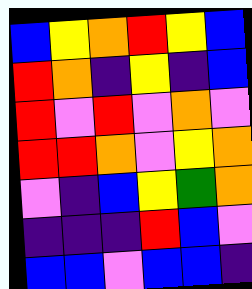[["blue", "yellow", "orange", "red", "yellow", "blue"], ["red", "orange", "indigo", "yellow", "indigo", "blue"], ["red", "violet", "red", "violet", "orange", "violet"], ["red", "red", "orange", "violet", "yellow", "orange"], ["violet", "indigo", "blue", "yellow", "green", "orange"], ["indigo", "indigo", "indigo", "red", "blue", "violet"], ["blue", "blue", "violet", "blue", "blue", "indigo"]]